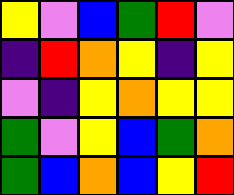[["yellow", "violet", "blue", "green", "red", "violet"], ["indigo", "red", "orange", "yellow", "indigo", "yellow"], ["violet", "indigo", "yellow", "orange", "yellow", "yellow"], ["green", "violet", "yellow", "blue", "green", "orange"], ["green", "blue", "orange", "blue", "yellow", "red"]]